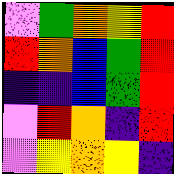[["violet", "green", "orange", "yellow", "red"], ["red", "orange", "blue", "green", "red"], ["indigo", "indigo", "blue", "green", "red"], ["violet", "red", "orange", "indigo", "red"], ["violet", "yellow", "orange", "yellow", "indigo"]]